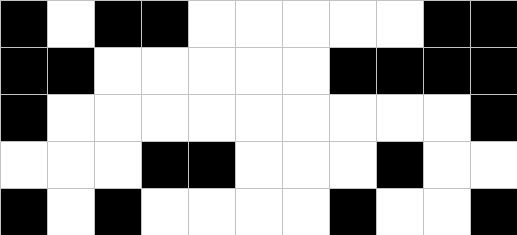[["black", "white", "black", "black", "white", "white", "white", "white", "white", "black", "black"], ["black", "black", "white", "white", "white", "white", "white", "black", "black", "black", "black"], ["black", "white", "white", "white", "white", "white", "white", "white", "white", "white", "black"], ["white", "white", "white", "black", "black", "white", "white", "white", "black", "white", "white"], ["black", "white", "black", "white", "white", "white", "white", "black", "white", "white", "black"]]